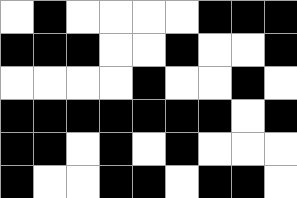[["white", "black", "white", "white", "white", "white", "black", "black", "black"], ["black", "black", "black", "white", "white", "black", "white", "white", "black"], ["white", "white", "white", "white", "black", "white", "white", "black", "white"], ["black", "black", "black", "black", "black", "black", "black", "white", "black"], ["black", "black", "white", "black", "white", "black", "white", "white", "white"], ["black", "white", "white", "black", "black", "white", "black", "black", "white"]]